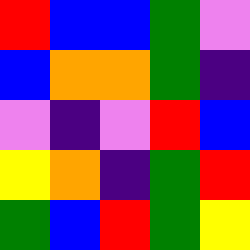[["red", "blue", "blue", "green", "violet"], ["blue", "orange", "orange", "green", "indigo"], ["violet", "indigo", "violet", "red", "blue"], ["yellow", "orange", "indigo", "green", "red"], ["green", "blue", "red", "green", "yellow"]]